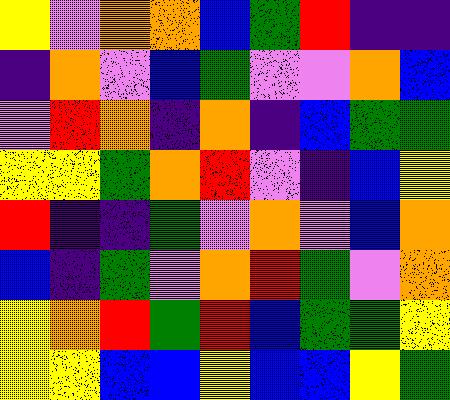[["yellow", "violet", "orange", "orange", "blue", "green", "red", "indigo", "indigo"], ["indigo", "orange", "violet", "blue", "green", "violet", "violet", "orange", "blue"], ["violet", "red", "orange", "indigo", "orange", "indigo", "blue", "green", "green"], ["yellow", "yellow", "green", "orange", "red", "violet", "indigo", "blue", "yellow"], ["red", "indigo", "indigo", "green", "violet", "orange", "violet", "blue", "orange"], ["blue", "indigo", "green", "violet", "orange", "red", "green", "violet", "orange"], ["yellow", "orange", "red", "green", "red", "blue", "green", "green", "yellow"], ["yellow", "yellow", "blue", "blue", "yellow", "blue", "blue", "yellow", "green"]]